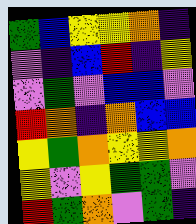[["green", "blue", "yellow", "yellow", "orange", "indigo"], ["violet", "indigo", "blue", "red", "indigo", "yellow"], ["violet", "green", "violet", "blue", "blue", "violet"], ["red", "orange", "indigo", "orange", "blue", "blue"], ["yellow", "green", "orange", "yellow", "yellow", "orange"], ["yellow", "violet", "yellow", "green", "green", "violet"], ["red", "green", "orange", "violet", "green", "indigo"]]